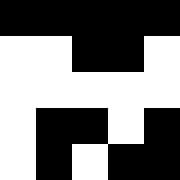[["black", "black", "black", "black", "black"], ["white", "white", "black", "black", "white"], ["white", "white", "white", "white", "white"], ["white", "black", "black", "white", "black"], ["white", "black", "white", "black", "black"]]